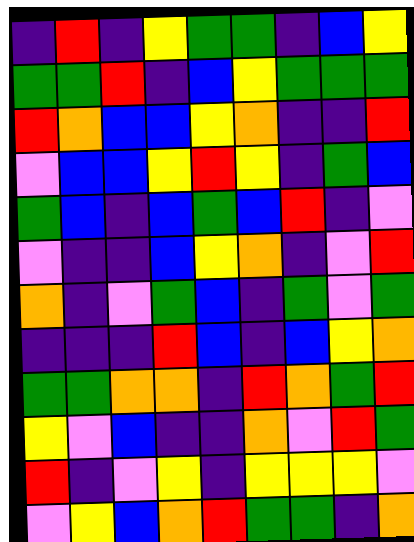[["indigo", "red", "indigo", "yellow", "green", "green", "indigo", "blue", "yellow"], ["green", "green", "red", "indigo", "blue", "yellow", "green", "green", "green"], ["red", "orange", "blue", "blue", "yellow", "orange", "indigo", "indigo", "red"], ["violet", "blue", "blue", "yellow", "red", "yellow", "indigo", "green", "blue"], ["green", "blue", "indigo", "blue", "green", "blue", "red", "indigo", "violet"], ["violet", "indigo", "indigo", "blue", "yellow", "orange", "indigo", "violet", "red"], ["orange", "indigo", "violet", "green", "blue", "indigo", "green", "violet", "green"], ["indigo", "indigo", "indigo", "red", "blue", "indigo", "blue", "yellow", "orange"], ["green", "green", "orange", "orange", "indigo", "red", "orange", "green", "red"], ["yellow", "violet", "blue", "indigo", "indigo", "orange", "violet", "red", "green"], ["red", "indigo", "violet", "yellow", "indigo", "yellow", "yellow", "yellow", "violet"], ["violet", "yellow", "blue", "orange", "red", "green", "green", "indigo", "orange"]]